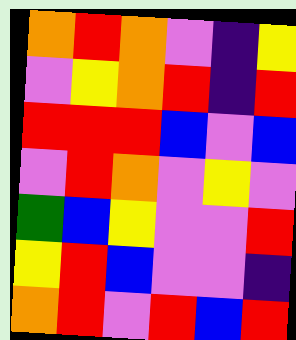[["orange", "red", "orange", "violet", "indigo", "yellow"], ["violet", "yellow", "orange", "red", "indigo", "red"], ["red", "red", "red", "blue", "violet", "blue"], ["violet", "red", "orange", "violet", "yellow", "violet"], ["green", "blue", "yellow", "violet", "violet", "red"], ["yellow", "red", "blue", "violet", "violet", "indigo"], ["orange", "red", "violet", "red", "blue", "red"]]